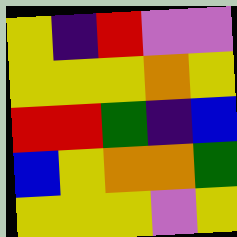[["yellow", "indigo", "red", "violet", "violet"], ["yellow", "yellow", "yellow", "orange", "yellow"], ["red", "red", "green", "indigo", "blue"], ["blue", "yellow", "orange", "orange", "green"], ["yellow", "yellow", "yellow", "violet", "yellow"]]